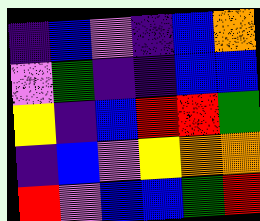[["indigo", "blue", "violet", "indigo", "blue", "orange"], ["violet", "green", "indigo", "indigo", "blue", "blue"], ["yellow", "indigo", "blue", "red", "red", "green"], ["indigo", "blue", "violet", "yellow", "orange", "orange"], ["red", "violet", "blue", "blue", "green", "red"]]